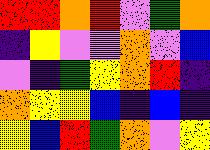[["red", "red", "orange", "red", "violet", "green", "orange"], ["indigo", "yellow", "violet", "violet", "orange", "violet", "blue"], ["violet", "indigo", "green", "yellow", "orange", "red", "indigo"], ["orange", "yellow", "yellow", "blue", "indigo", "blue", "indigo"], ["yellow", "blue", "red", "green", "orange", "violet", "yellow"]]